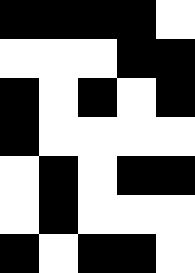[["black", "black", "black", "black", "white"], ["white", "white", "white", "black", "black"], ["black", "white", "black", "white", "black"], ["black", "white", "white", "white", "white"], ["white", "black", "white", "black", "black"], ["white", "black", "white", "white", "white"], ["black", "white", "black", "black", "white"]]